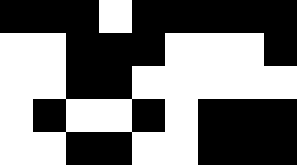[["black", "black", "black", "white", "black", "black", "black", "black", "black"], ["white", "white", "black", "black", "black", "white", "white", "white", "black"], ["white", "white", "black", "black", "white", "white", "white", "white", "white"], ["white", "black", "white", "white", "black", "white", "black", "black", "black"], ["white", "white", "black", "black", "white", "white", "black", "black", "black"]]